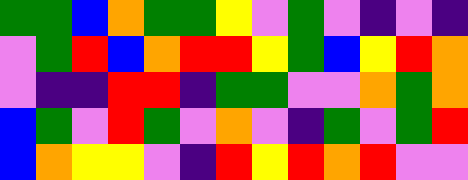[["green", "green", "blue", "orange", "green", "green", "yellow", "violet", "green", "violet", "indigo", "violet", "indigo"], ["violet", "green", "red", "blue", "orange", "red", "red", "yellow", "green", "blue", "yellow", "red", "orange"], ["violet", "indigo", "indigo", "red", "red", "indigo", "green", "green", "violet", "violet", "orange", "green", "orange"], ["blue", "green", "violet", "red", "green", "violet", "orange", "violet", "indigo", "green", "violet", "green", "red"], ["blue", "orange", "yellow", "yellow", "violet", "indigo", "red", "yellow", "red", "orange", "red", "violet", "violet"]]